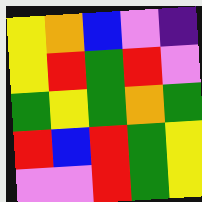[["yellow", "orange", "blue", "violet", "indigo"], ["yellow", "red", "green", "red", "violet"], ["green", "yellow", "green", "orange", "green"], ["red", "blue", "red", "green", "yellow"], ["violet", "violet", "red", "green", "yellow"]]